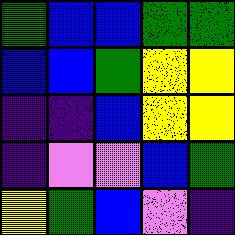[["green", "blue", "blue", "green", "green"], ["blue", "blue", "green", "yellow", "yellow"], ["indigo", "indigo", "blue", "yellow", "yellow"], ["indigo", "violet", "violet", "blue", "green"], ["yellow", "green", "blue", "violet", "indigo"]]